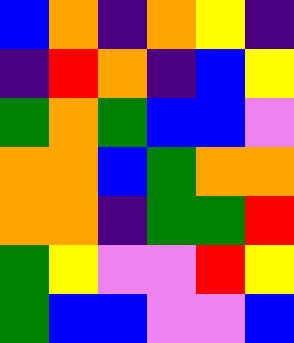[["blue", "orange", "indigo", "orange", "yellow", "indigo"], ["indigo", "red", "orange", "indigo", "blue", "yellow"], ["green", "orange", "green", "blue", "blue", "violet"], ["orange", "orange", "blue", "green", "orange", "orange"], ["orange", "orange", "indigo", "green", "green", "red"], ["green", "yellow", "violet", "violet", "red", "yellow"], ["green", "blue", "blue", "violet", "violet", "blue"]]